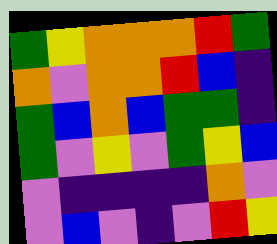[["green", "yellow", "orange", "orange", "orange", "red", "green"], ["orange", "violet", "orange", "orange", "red", "blue", "indigo"], ["green", "blue", "orange", "blue", "green", "green", "indigo"], ["green", "violet", "yellow", "violet", "green", "yellow", "blue"], ["violet", "indigo", "indigo", "indigo", "indigo", "orange", "violet"], ["violet", "blue", "violet", "indigo", "violet", "red", "yellow"]]